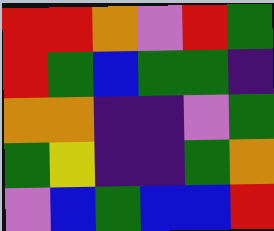[["red", "red", "orange", "violet", "red", "green"], ["red", "green", "blue", "green", "green", "indigo"], ["orange", "orange", "indigo", "indigo", "violet", "green"], ["green", "yellow", "indigo", "indigo", "green", "orange"], ["violet", "blue", "green", "blue", "blue", "red"]]